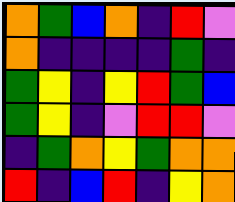[["orange", "green", "blue", "orange", "indigo", "red", "violet"], ["orange", "indigo", "indigo", "indigo", "indigo", "green", "indigo"], ["green", "yellow", "indigo", "yellow", "red", "green", "blue"], ["green", "yellow", "indigo", "violet", "red", "red", "violet"], ["indigo", "green", "orange", "yellow", "green", "orange", "orange"], ["red", "indigo", "blue", "red", "indigo", "yellow", "orange"]]